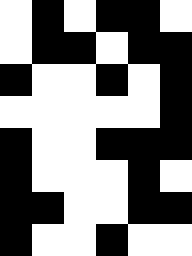[["white", "black", "white", "black", "black", "white"], ["white", "black", "black", "white", "black", "black"], ["black", "white", "white", "black", "white", "black"], ["white", "white", "white", "white", "white", "black"], ["black", "white", "white", "black", "black", "black"], ["black", "white", "white", "white", "black", "white"], ["black", "black", "white", "white", "black", "black"], ["black", "white", "white", "black", "white", "white"]]